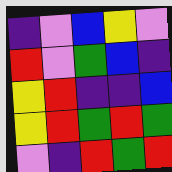[["indigo", "violet", "blue", "yellow", "violet"], ["red", "violet", "green", "blue", "indigo"], ["yellow", "red", "indigo", "indigo", "blue"], ["yellow", "red", "green", "red", "green"], ["violet", "indigo", "red", "green", "red"]]